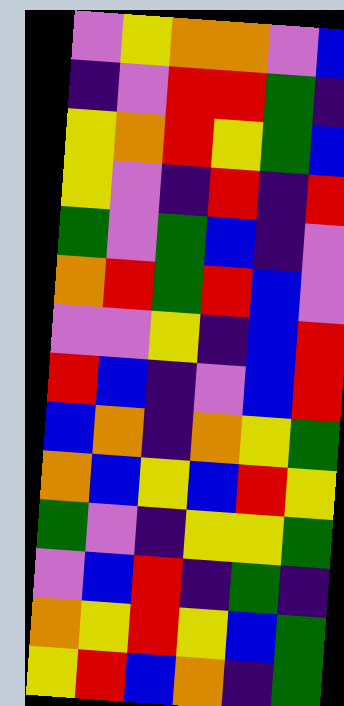[["violet", "yellow", "orange", "orange", "violet", "blue"], ["indigo", "violet", "red", "red", "green", "indigo"], ["yellow", "orange", "red", "yellow", "green", "blue"], ["yellow", "violet", "indigo", "red", "indigo", "red"], ["green", "violet", "green", "blue", "indigo", "violet"], ["orange", "red", "green", "red", "blue", "violet"], ["violet", "violet", "yellow", "indigo", "blue", "red"], ["red", "blue", "indigo", "violet", "blue", "red"], ["blue", "orange", "indigo", "orange", "yellow", "green"], ["orange", "blue", "yellow", "blue", "red", "yellow"], ["green", "violet", "indigo", "yellow", "yellow", "green"], ["violet", "blue", "red", "indigo", "green", "indigo"], ["orange", "yellow", "red", "yellow", "blue", "green"], ["yellow", "red", "blue", "orange", "indigo", "green"]]